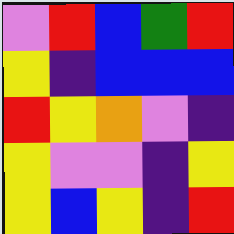[["violet", "red", "blue", "green", "red"], ["yellow", "indigo", "blue", "blue", "blue"], ["red", "yellow", "orange", "violet", "indigo"], ["yellow", "violet", "violet", "indigo", "yellow"], ["yellow", "blue", "yellow", "indigo", "red"]]